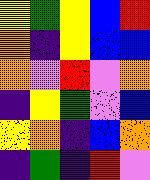[["yellow", "green", "yellow", "blue", "red"], ["orange", "indigo", "yellow", "blue", "blue"], ["orange", "violet", "red", "violet", "orange"], ["indigo", "yellow", "green", "violet", "blue"], ["yellow", "orange", "indigo", "blue", "orange"], ["indigo", "green", "indigo", "red", "violet"]]